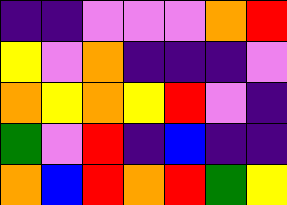[["indigo", "indigo", "violet", "violet", "violet", "orange", "red"], ["yellow", "violet", "orange", "indigo", "indigo", "indigo", "violet"], ["orange", "yellow", "orange", "yellow", "red", "violet", "indigo"], ["green", "violet", "red", "indigo", "blue", "indigo", "indigo"], ["orange", "blue", "red", "orange", "red", "green", "yellow"]]